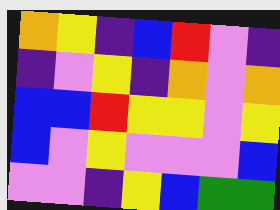[["orange", "yellow", "indigo", "blue", "red", "violet", "indigo"], ["indigo", "violet", "yellow", "indigo", "orange", "violet", "orange"], ["blue", "blue", "red", "yellow", "yellow", "violet", "yellow"], ["blue", "violet", "yellow", "violet", "violet", "violet", "blue"], ["violet", "violet", "indigo", "yellow", "blue", "green", "green"]]